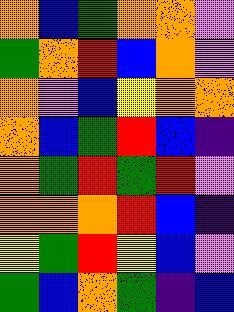[["orange", "blue", "green", "orange", "orange", "violet"], ["green", "orange", "red", "blue", "orange", "violet"], ["orange", "violet", "blue", "yellow", "orange", "orange"], ["orange", "blue", "green", "red", "blue", "indigo"], ["orange", "green", "red", "green", "red", "violet"], ["orange", "orange", "orange", "red", "blue", "indigo"], ["yellow", "green", "red", "yellow", "blue", "violet"], ["green", "blue", "orange", "green", "indigo", "blue"]]